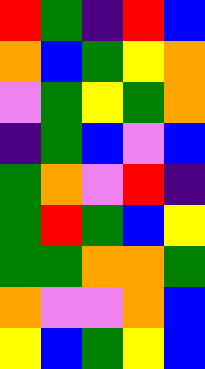[["red", "green", "indigo", "red", "blue"], ["orange", "blue", "green", "yellow", "orange"], ["violet", "green", "yellow", "green", "orange"], ["indigo", "green", "blue", "violet", "blue"], ["green", "orange", "violet", "red", "indigo"], ["green", "red", "green", "blue", "yellow"], ["green", "green", "orange", "orange", "green"], ["orange", "violet", "violet", "orange", "blue"], ["yellow", "blue", "green", "yellow", "blue"]]